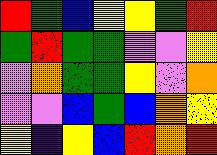[["red", "green", "blue", "yellow", "yellow", "green", "red"], ["green", "red", "green", "green", "violet", "violet", "yellow"], ["violet", "orange", "green", "green", "yellow", "violet", "orange"], ["violet", "violet", "blue", "green", "blue", "orange", "yellow"], ["yellow", "indigo", "yellow", "blue", "red", "orange", "red"]]